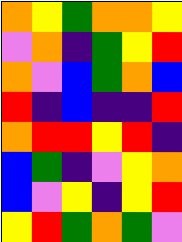[["orange", "yellow", "green", "orange", "orange", "yellow"], ["violet", "orange", "indigo", "green", "yellow", "red"], ["orange", "violet", "blue", "green", "orange", "blue"], ["red", "indigo", "blue", "indigo", "indigo", "red"], ["orange", "red", "red", "yellow", "red", "indigo"], ["blue", "green", "indigo", "violet", "yellow", "orange"], ["blue", "violet", "yellow", "indigo", "yellow", "red"], ["yellow", "red", "green", "orange", "green", "violet"]]